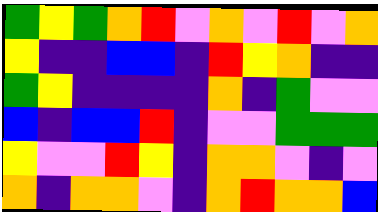[["green", "yellow", "green", "orange", "red", "violet", "orange", "violet", "red", "violet", "orange"], ["yellow", "indigo", "indigo", "blue", "blue", "indigo", "red", "yellow", "orange", "indigo", "indigo"], ["green", "yellow", "indigo", "indigo", "indigo", "indigo", "orange", "indigo", "green", "violet", "violet"], ["blue", "indigo", "blue", "blue", "red", "indigo", "violet", "violet", "green", "green", "green"], ["yellow", "violet", "violet", "red", "yellow", "indigo", "orange", "orange", "violet", "indigo", "violet"], ["orange", "indigo", "orange", "orange", "violet", "indigo", "orange", "red", "orange", "orange", "blue"]]